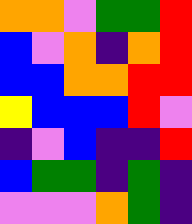[["orange", "orange", "violet", "green", "green", "red"], ["blue", "violet", "orange", "indigo", "orange", "red"], ["blue", "blue", "orange", "orange", "red", "red"], ["yellow", "blue", "blue", "blue", "red", "violet"], ["indigo", "violet", "blue", "indigo", "indigo", "red"], ["blue", "green", "green", "indigo", "green", "indigo"], ["violet", "violet", "violet", "orange", "green", "indigo"]]